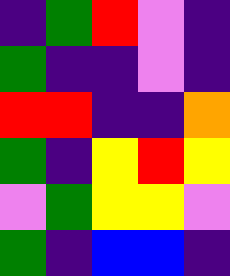[["indigo", "green", "red", "violet", "indigo"], ["green", "indigo", "indigo", "violet", "indigo"], ["red", "red", "indigo", "indigo", "orange"], ["green", "indigo", "yellow", "red", "yellow"], ["violet", "green", "yellow", "yellow", "violet"], ["green", "indigo", "blue", "blue", "indigo"]]